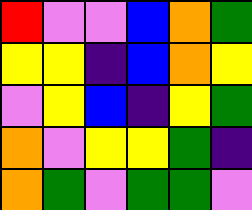[["red", "violet", "violet", "blue", "orange", "green"], ["yellow", "yellow", "indigo", "blue", "orange", "yellow"], ["violet", "yellow", "blue", "indigo", "yellow", "green"], ["orange", "violet", "yellow", "yellow", "green", "indigo"], ["orange", "green", "violet", "green", "green", "violet"]]